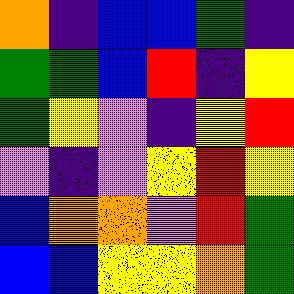[["orange", "indigo", "blue", "blue", "green", "indigo"], ["green", "green", "blue", "red", "indigo", "yellow"], ["green", "yellow", "violet", "indigo", "yellow", "red"], ["violet", "indigo", "violet", "yellow", "red", "yellow"], ["blue", "orange", "orange", "violet", "red", "green"], ["blue", "blue", "yellow", "yellow", "orange", "green"]]